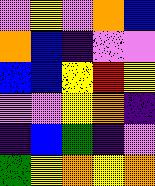[["violet", "yellow", "violet", "orange", "blue"], ["orange", "blue", "indigo", "violet", "violet"], ["blue", "blue", "yellow", "red", "yellow"], ["violet", "violet", "yellow", "orange", "indigo"], ["indigo", "blue", "green", "indigo", "violet"], ["green", "yellow", "orange", "yellow", "orange"]]